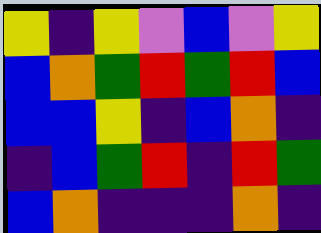[["yellow", "indigo", "yellow", "violet", "blue", "violet", "yellow"], ["blue", "orange", "green", "red", "green", "red", "blue"], ["blue", "blue", "yellow", "indigo", "blue", "orange", "indigo"], ["indigo", "blue", "green", "red", "indigo", "red", "green"], ["blue", "orange", "indigo", "indigo", "indigo", "orange", "indigo"]]